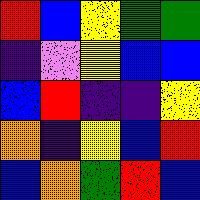[["red", "blue", "yellow", "green", "green"], ["indigo", "violet", "yellow", "blue", "blue"], ["blue", "red", "indigo", "indigo", "yellow"], ["orange", "indigo", "yellow", "blue", "red"], ["blue", "orange", "green", "red", "blue"]]